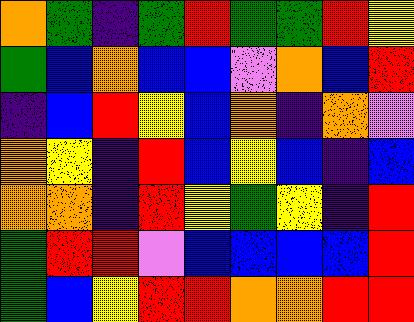[["orange", "green", "indigo", "green", "red", "green", "green", "red", "yellow"], ["green", "blue", "orange", "blue", "blue", "violet", "orange", "blue", "red"], ["indigo", "blue", "red", "yellow", "blue", "orange", "indigo", "orange", "violet"], ["orange", "yellow", "indigo", "red", "blue", "yellow", "blue", "indigo", "blue"], ["orange", "orange", "indigo", "red", "yellow", "green", "yellow", "indigo", "red"], ["green", "red", "red", "violet", "blue", "blue", "blue", "blue", "red"], ["green", "blue", "yellow", "red", "red", "orange", "orange", "red", "red"]]